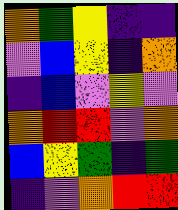[["orange", "green", "yellow", "indigo", "indigo"], ["violet", "blue", "yellow", "indigo", "orange"], ["indigo", "blue", "violet", "yellow", "violet"], ["orange", "red", "red", "violet", "orange"], ["blue", "yellow", "green", "indigo", "green"], ["indigo", "violet", "orange", "red", "red"]]